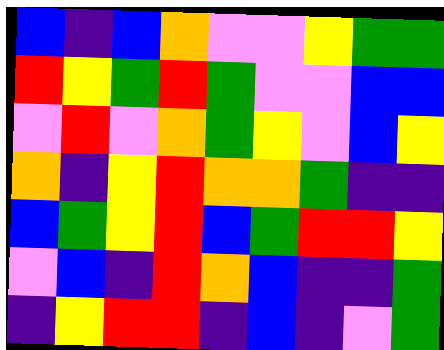[["blue", "indigo", "blue", "orange", "violet", "violet", "yellow", "green", "green"], ["red", "yellow", "green", "red", "green", "violet", "violet", "blue", "blue"], ["violet", "red", "violet", "orange", "green", "yellow", "violet", "blue", "yellow"], ["orange", "indigo", "yellow", "red", "orange", "orange", "green", "indigo", "indigo"], ["blue", "green", "yellow", "red", "blue", "green", "red", "red", "yellow"], ["violet", "blue", "indigo", "red", "orange", "blue", "indigo", "indigo", "green"], ["indigo", "yellow", "red", "red", "indigo", "blue", "indigo", "violet", "green"]]